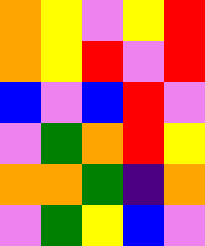[["orange", "yellow", "violet", "yellow", "red"], ["orange", "yellow", "red", "violet", "red"], ["blue", "violet", "blue", "red", "violet"], ["violet", "green", "orange", "red", "yellow"], ["orange", "orange", "green", "indigo", "orange"], ["violet", "green", "yellow", "blue", "violet"]]